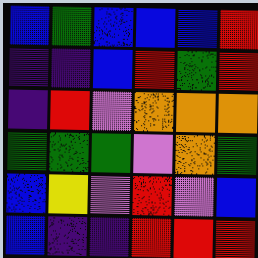[["blue", "green", "blue", "blue", "blue", "red"], ["indigo", "indigo", "blue", "red", "green", "red"], ["indigo", "red", "violet", "orange", "orange", "orange"], ["green", "green", "green", "violet", "orange", "green"], ["blue", "yellow", "violet", "red", "violet", "blue"], ["blue", "indigo", "indigo", "red", "red", "red"]]